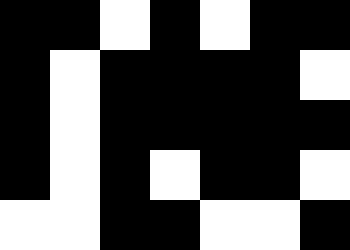[["black", "black", "white", "black", "white", "black", "black"], ["black", "white", "black", "black", "black", "black", "white"], ["black", "white", "black", "black", "black", "black", "black"], ["black", "white", "black", "white", "black", "black", "white"], ["white", "white", "black", "black", "white", "white", "black"]]